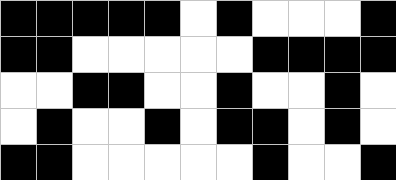[["black", "black", "black", "black", "black", "white", "black", "white", "white", "white", "black"], ["black", "black", "white", "white", "white", "white", "white", "black", "black", "black", "black"], ["white", "white", "black", "black", "white", "white", "black", "white", "white", "black", "white"], ["white", "black", "white", "white", "black", "white", "black", "black", "white", "black", "white"], ["black", "black", "white", "white", "white", "white", "white", "black", "white", "white", "black"]]